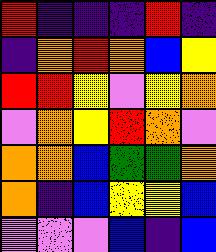[["red", "indigo", "indigo", "indigo", "red", "indigo"], ["indigo", "orange", "red", "orange", "blue", "yellow"], ["red", "red", "yellow", "violet", "yellow", "orange"], ["violet", "orange", "yellow", "red", "orange", "violet"], ["orange", "orange", "blue", "green", "green", "orange"], ["orange", "indigo", "blue", "yellow", "yellow", "blue"], ["violet", "violet", "violet", "blue", "indigo", "blue"]]